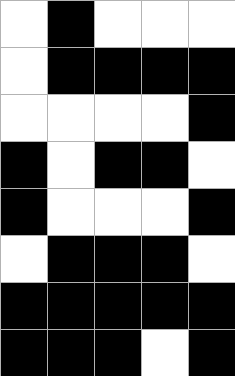[["white", "black", "white", "white", "white"], ["white", "black", "black", "black", "black"], ["white", "white", "white", "white", "black"], ["black", "white", "black", "black", "white"], ["black", "white", "white", "white", "black"], ["white", "black", "black", "black", "white"], ["black", "black", "black", "black", "black"], ["black", "black", "black", "white", "black"]]